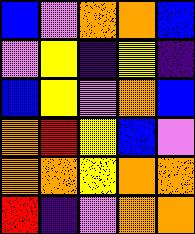[["blue", "violet", "orange", "orange", "blue"], ["violet", "yellow", "indigo", "yellow", "indigo"], ["blue", "yellow", "violet", "orange", "blue"], ["orange", "red", "yellow", "blue", "violet"], ["orange", "orange", "yellow", "orange", "orange"], ["red", "indigo", "violet", "orange", "orange"]]